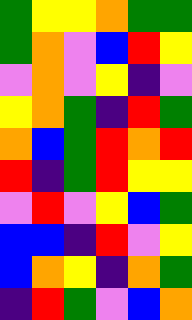[["green", "yellow", "yellow", "orange", "green", "green"], ["green", "orange", "violet", "blue", "red", "yellow"], ["violet", "orange", "violet", "yellow", "indigo", "violet"], ["yellow", "orange", "green", "indigo", "red", "green"], ["orange", "blue", "green", "red", "orange", "red"], ["red", "indigo", "green", "red", "yellow", "yellow"], ["violet", "red", "violet", "yellow", "blue", "green"], ["blue", "blue", "indigo", "red", "violet", "yellow"], ["blue", "orange", "yellow", "indigo", "orange", "green"], ["indigo", "red", "green", "violet", "blue", "orange"]]